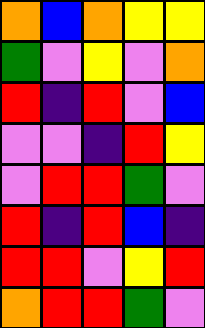[["orange", "blue", "orange", "yellow", "yellow"], ["green", "violet", "yellow", "violet", "orange"], ["red", "indigo", "red", "violet", "blue"], ["violet", "violet", "indigo", "red", "yellow"], ["violet", "red", "red", "green", "violet"], ["red", "indigo", "red", "blue", "indigo"], ["red", "red", "violet", "yellow", "red"], ["orange", "red", "red", "green", "violet"]]